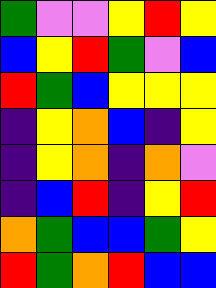[["green", "violet", "violet", "yellow", "red", "yellow"], ["blue", "yellow", "red", "green", "violet", "blue"], ["red", "green", "blue", "yellow", "yellow", "yellow"], ["indigo", "yellow", "orange", "blue", "indigo", "yellow"], ["indigo", "yellow", "orange", "indigo", "orange", "violet"], ["indigo", "blue", "red", "indigo", "yellow", "red"], ["orange", "green", "blue", "blue", "green", "yellow"], ["red", "green", "orange", "red", "blue", "blue"]]